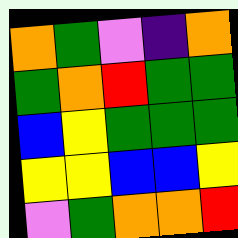[["orange", "green", "violet", "indigo", "orange"], ["green", "orange", "red", "green", "green"], ["blue", "yellow", "green", "green", "green"], ["yellow", "yellow", "blue", "blue", "yellow"], ["violet", "green", "orange", "orange", "red"]]